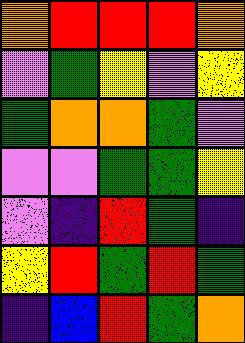[["orange", "red", "red", "red", "orange"], ["violet", "green", "yellow", "violet", "yellow"], ["green", "orange", "orange", "green", "violet"], ["violet", "violet", "green", "green", "yellow"], ["violet", "indigo", "red", "green", "indigo"], ["yellow", "red", "green", "red", "green"], ["indigo", "blue", "red", "green", "orange"]]